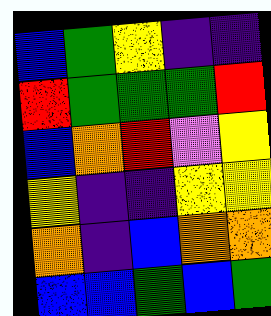[["blue", "green", "yellow", "indigo", "indigo"], ["red", "green", "green", "green", "red"], ["blue", "orange", "red", "violet", "yellow"], ["yellow", "indigo", "indigo", "yellow", "yellow"], ["orange", "indigo", "blue", "orange", "orange"], ["blue", "blue", "green", "blue", "green"]]